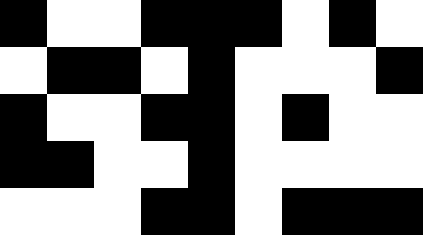[["black", "white", "white", "black", "black", "black", "white", "black", "white"], ["white", "black", "black", "white", "black", "white", "white", "white", "black"], ["black", "white", "white", "black", "black", "white", "black", "white", "white"], ["black", "black", "white", "white", "black", "white", "white", "white", "white"], ["white", "white", "white", "black", "black", "white", "black", "black", "black"]]